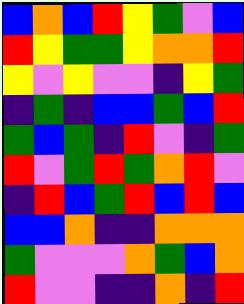[["blue", "orange", "blue", "red", "yellow", "green", "violet", "blue"], ["red", "yellow", "green", "green", "yellow", "orange", "orange", "red"], ["yellow", "violet", "yellow", "violet", "violet", "indigo", "yellow", "green"], ["indigo", "green", "indigo", "blue", "blue", "green", "blue", "red"], ["green", "blue", "green", "indigo", "red", "violet", "indigo", "green"], ["red", "violet", "green", "red", "green", "orange", "red", "violet"], ["indigo", "red", "blue", "green", "red", "blue", "red", "blue"], ["blue", "blue", "orange", "indigo", "indigo", "orange", "orange", "orange"], ["green", "violet", "violet", "violet", "orange", "green", "blue", "orange"], ["red", "violet", "violet", "indigo", "indigo", "orange", "indigo", "red"]]